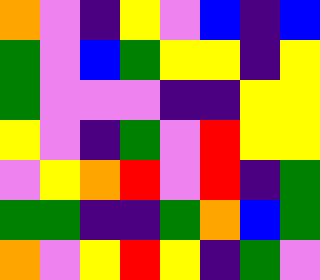[["orange", "violet", "indigo", "yellow", "violet", "blue", "indigo", "blue"], ["green", "violet", "blue", "green", "yellow", "yellow", "indigo", "yellow"], ["green", "violet", "violet", "violet", "indigo", "indigo", "yellow", "yellow"], ["yellow", "violet", "indigo", "green", "violet", "red", "yellow", "yellow"], ["violet", "yellow", "orange", "red", "violet", "red", "indigo", "green"], ["green", "green", "indigo", "indigo", "green", "orange", "blue", "green"], ["orange", "violet", "yellow", "red", "yellow", "indigo", "green", "violet"]]